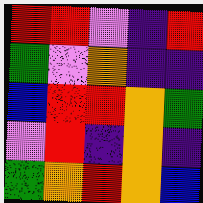[["red", "red", "violet", "indigo", "red"], ["green", "violet", "orange", "indigo", "indigo"], ["blue", "red", "red", "orange", "green"], ["violet", "red", "indigo", "orange", "indigo"], ["green", "orange", "red", "orange", "blue"]]